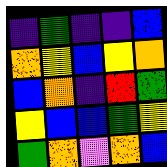[["indigo", "green", "indigo", "indigo", "blue"], ["orange", "yellow", "blue", "yellow", "orange"], ["blue", "orange", "indigo", "red", "green"], ["yellow", "blue", "blue", "green", "yellow"], ["green", "orange", "violet", "orange", "blue"]]